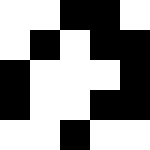[["white", "white", "black", "black", "white"], ["white", "black", "white", "black", "black"], ["black", "white", "white", "white", "black"], ["black", "white", "white", "black", "black"], ["white", "white", "black", "white", "white"]]